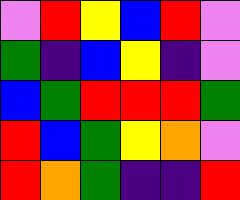[["violet", "red", "yellow", "blue", "red", "violet"], ["green", "indigo", "blue", "yellow", "indigo", "violet"], ["blue", "green", "red", "red", "red", "green"], ["red", "blue", "green", "yellow", "orange", "violet"], ["red", "orange", "green", "indigo", "indigo", "red"]]